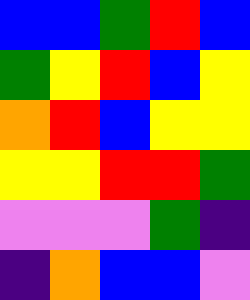[["blue", "blue", "green", "red", "blue"], ["green", "yellow", "red", "blue", "yellow"], ["orange", "red", "blue", "yellow", "yellow"], ["yellow", "yellow", "red", "red", "green"], ["violet", "violet", "violet", "green", "indigo"], ["indigo", "orange", "blue", "blue", "violet"]]